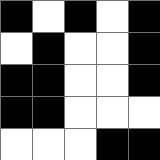[["black", "white", "black", "white", "black"], ["white", "black", "white", "white", "black"], ["black", "black", "white", "white", "black"], ["black", "black", "white", "white", "white"], ["white", "white", "white", "black", "black"]]